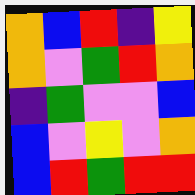[["orange", "blue", "red", "indigo", "yellow"], ["orange", "violet", "green", "red", "orange"], ["indigo", "green", "violet", "violet", "blue"], ["blue", "violet", "yellow", "violet", "orange"], ["blue", "red", "green", "red", "red"]]